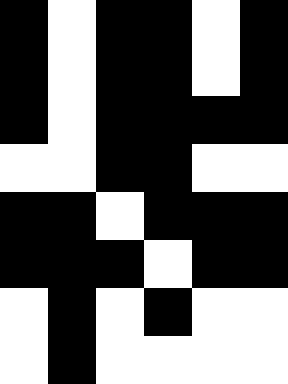[["black", "white", "black", "black", "white", "black"], ["black", "white", "black", "black", "white", "black"], ["black", "white", "black", "black", "black", "black"], ["white", "white", "black", "black", "white", "white"], ["black", "black", "white", "black", "black", "black"], ["black", "black", "black", "white", "black", "black"], ["white", "black", "white", "black", "white", "white"], ["white", "black", "white", "white", "white", "white"]]